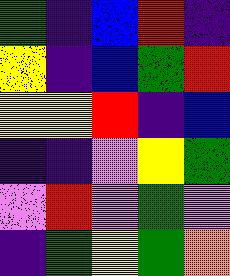[["green", "indigo", "blue", "red", "indigo"], ["yellow", "indigo", "blue", "green", "red"], ["yellow", "yellow", "red", "indigo", "blue"], ["indigo", "indigo", "violet", "yellow", "green"], ["violet", "red", "violet", "green", "violet"], ["indigo", "green", "yellow", "green", "orange"]]